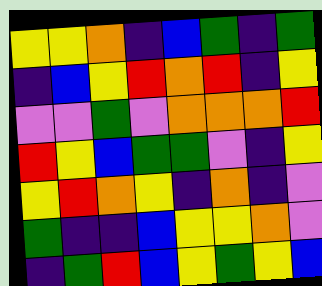[["yellow", "yellow", "orange", "indigo", "blue", "green", "indigo", "green"], ["indigo", "blue", "yellow", "red", "orange", "red", "indigo", "yellow"], ["violet", "violet", "green", "violet", "orange", "orange", "orange", "red"], ["red", "yellow", "blue", "green", "green", "violet", "indigo", "yellow"], ["yellow", "red", "orange", "yellow", "indigo", "orange", "indigo", "violet"], ["green", "indigo", "indigo", "blue", "yellow", "yellow", "orange", "violet"], ["indigo", "green", "red", "blue", "yellow", "green", "yellow", "blue"]]